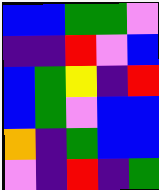[["blue", "blue", "green", "green", "violet"], ["indigo", "indigo", "red", "violet", "blue"], ["blue", "green", "yellow", "indigo", "red"], ["blue", "green", "violet", "blue", "blue"], ["orange", "indigo", "green", "blue", "blue"], ["violet", "indigo", "red", "indigo", "green"]]